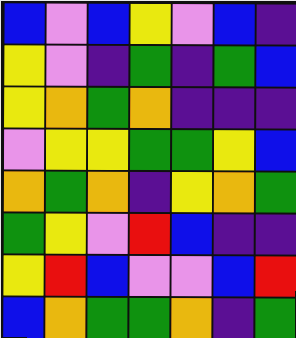[["blue", "violet", "blue", "yellow", "violet", "blue", "indigo"], ["yellow", "violet", "indigo", "green", "indigo", "green", "blue"], ["yellow", "orange", "green", "orange", "indigo", "indigo", "indigo"], ["violet", "yellow", "yellow", "green", "green", "yellow", "blue"], ["orange", "green", "orange", "indigo", "yellow", "orange", "green"], ["green", "yellow", "violet", "red", "blue", "indigo", "indigo"], ["yellow", "red", "blue", "violet", "violet", "blue", "red"], ["blue", "orange", "green", "green", "orange", "indigo", "green"]]